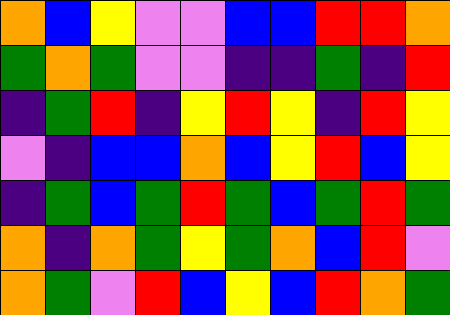[["orange", "blue", "yellow", "violet", "violet", "blue", "blue", "red", "red", "orange"], ["green", "orange", "green", "violet", "violet", "indigo", "indigo", "green", "indigo", "red"], ["indigo", "green", "red", "indigo", "yellow", "red", "yellow", "indigo", "red", "yellow"], ["violet", "indigo", "blue", "blue", "orange", "blue", "yellow", "red", "blue", "yellow"], ["indigo", "green", "blue", "green", "red", "green", "blue", "green", "red", "green"], ["orange", "indigo", "orange", "green", "yellow", "green", "orange", "blue", "red", "violet"], ["orange", "green", "violet", "red", "blue", "yellow", "blue", "red", "orange", "green"]]